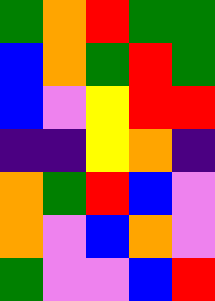[["green", "orange", "red", "green", "green"], ["blue", "orange", "green", "red", "green"], ["blue", "violet", "yellow", "red", "red"], ["indigo", "indigo", "yellow", "orange", "indigo"], ["orange", "green", "red", "blue", "violet"], ["orange", "violet", "blue", "orange", "violet"], ["green", "violet", "violet", "blue", "red"]]